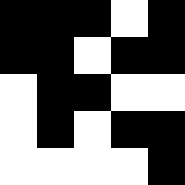[["black", "black", "black", "white", "black"], ["black", "black", "white", "black", "black"], ["white", "black", "black", "white", "white"], ["white", "black", "white", "black", "black"], ["white", "white", "white", "white", "black"]]